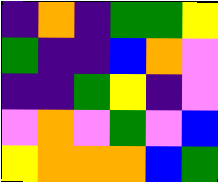[["indigo", "orange", "indigo", "green", "green", "yellow"], ["green", "indigo", "indigo", "blue", "orange", "violet"], ["indigo", "indigo", "green", "yellow", "indigo", "violet"], ["violet", "orange", "violet", "green", "violet", "blue"], ["yellow", "orange", "orange", "orange", "blue", "green"]]